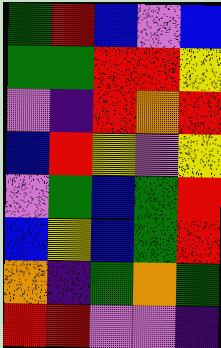[["green", "red", "blue", "violet", "blue"], ["green", "green", "red", "red", "yellow"], ["violet", "indigo", "red", "orange", "red"], ["blue", "red", "yellow", "violet", "yellow"], ["violet", "green", "blue", "green", "red"], ["blue", "yellow", "blue", "green", "red"], ["orange", "indigo", "green", "orange", "green"], ["red", "red", "violet", "violet", "indigo"]]